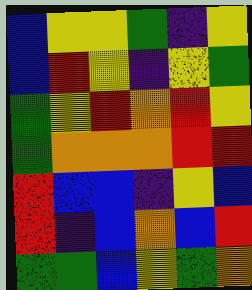[["blue", "yellow", "yellow", "green", "indigo", "yellow"], ["blue", "red", "yellow", "indigo", "yellow", "green"], ["green", "yellow", "red", "orange", "red", "yellow"], ["green", "orange", "orange", "orange", "red", "red"], ["red", "blue", "blue", "indigo", "yellow", "blue"], ["red", "indigo", "blue", "orange", "blue", "red"], ["green", "green", "blue", "yellow", "green", "orange"]]